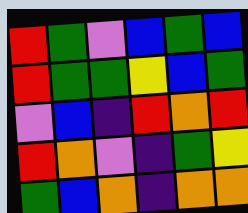[["red", "green", "violet", "blue", "green", "blue"], ["red", "green", "green", "yellow", "blue", "green"], ["violet", "blue", "indigo", "red", "orange", "red"], ["red", "orange", "violet", "indigo", "green", "yellow"], ["green", "blue", "orange", "indigo", "orange", "orange"]]